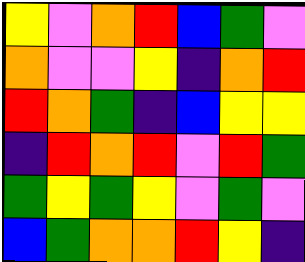[["yellow", "violet", "orange", "red", "blue", "green", "violet"], ["orange", "violet", "violet", "yellow", "indigo", "orange", "red"], ["red", "orange", "green", "indigo", "blue", "yellow", "yellow"], ["indigo", "red", "orange", "red", "violet", "red", "green"], ["green", "yellow", "green", "yellow", "violet", "green", "violet"], ["blue", "green", "orange", "orange", "red", "yellow", "indigo"]]